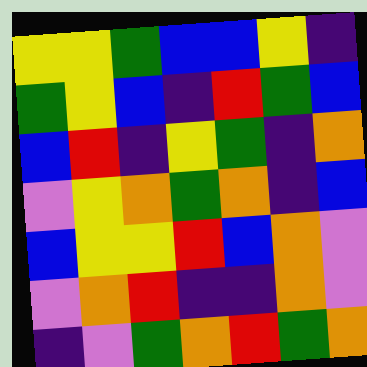[["yellow", "yellow", "green", "blue", "blue", "yellow", "indigo"], ["green", "yellow", "blue", "indigo", "red", "green", "blue"], ["blue", "red", "indigo", "yellow", "green", "indigo", "orange"], ["violet", "yellow", "orange", "green", "orange", "indigo", "blue"], ["blue", "yellow", "yellow", "red", "blue", "orange", "violet"], ["violet", "orange", "red", "indigo", "indigo", "orange", "violet"], ["indigo", "violet", "green", "orange", "red", "green", "orange"]]